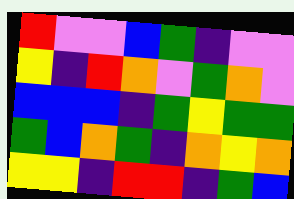[["red", "violet", "violet", "blue", "green", "indigo", "violet", "violet"], ["yellow", "indigo", "red", "orange", "violet", "green", "orange", "violet"], ["blue", "blue", "blue", "indigo", "green", "yellow", "green", "green"], ["green", "blue", "orange", "green", "indigo", "orange", "yellow", "orange"], ["yellow", "yellow", "indigo", "red", "red", "indigo", "green", "blue"]]